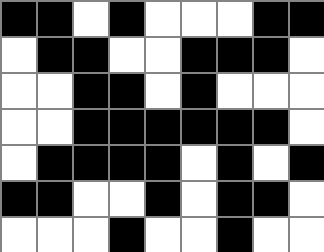[["black", "black", "white", "black", "white", "white", "white", "black", "black"], ["white", "black", "black", "white", "white", "black", "black", "black", "white"], ["white", "white", "black", "black", "white", "black", "white", "white", "white"], ["white", "white", "black", "black", "black", "black", "black", "black", "white"], ["white", "black", "black", "black", "black", "white", "black", "white", "black"], ["black", "black", "white", "white", "black", "white", "black", "black", "white"], ["white", "white", "white", "black", "white", "white", "black", "white", "white"]]